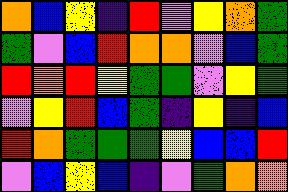[["orange", "blue", "yellow", "indigo", "red", "violet", "yellow", "orange", "green"], ["green", "violet", "blue", "red", "orange", "orange", "violet", "blue", "green"], ["red", "orange", "red", "yellow", "green", "green", "violet", "yellow", "green"], ["violet", "yellow", "red", "blue", "green", "indigo", "yellow", "indigo", "blue"], ["red", "orange", "green", "green", "green", "yellow", "blue", "blue", "red"], ["violet", "blue", "yellow", "blue", "indigo", "violet", "green", "orange", "orange"]]